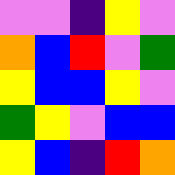[["violet", "violet", "indigo", "yellow", "violet"], ["orange", "blue", "red", "violet", "green"], ["yellow", "blue", "blue", "yellow", "violet"], ["green", "yellow", "violet", "blue", "blue"], ["yellow", "blue", "indigo", "red", "orange"]]